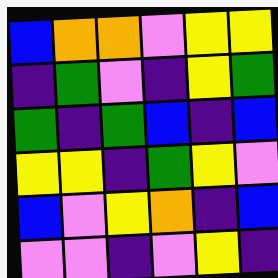[["blue", "orange", "orange", "violet", "yellow", "yellow"], ["indigo", "green", "violet", "indigo", "yellow", "green"], ["green", "indigo", "green", "blue", "indigo", "blue"], ["yellow", "yellow", "indigo", "green", "yellow", "violet"], ["blue", "violet", "yellow", "orange", "indigo", "blue"], ["violet", "violet", "indigo", "violet", "yellow", "indigo"]]